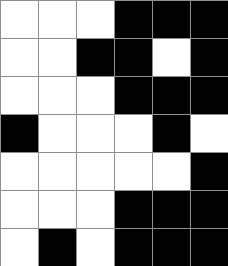[["white", "white", "white", "black", "black", "black"], ["white", "white", "black", "black", "white", "black"], ["white", "white", "white", "black", "black", "black"], ["black", "white", "white", "white", "black", "white"], ["white", "white", "white", "white", "white", "black"], ["white", "white", "white", "black", "black", "black"], ["white", "black", "white", "black", "black", "black"]]